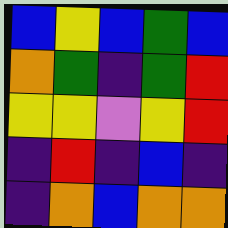[["blue", "yellow", "blue", "green", "blue"], ["orange", "green", "indigo", "green", "red"], ["yellow", "yellow", "violet", "yellow", "red"], ["indigo", "red", "indigo", "blue", "indigo"], ["indigo", "orange", "blue", "orange", "orange"]]